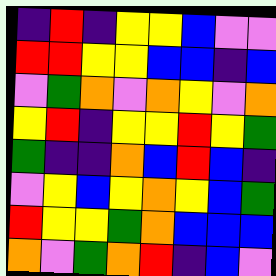[["indigo", "red", "indigo", "yellow", "yellow", "blue", "violet", "violet"], ["red", "red", "yellow", "yellow", "blue", "blue", "indigo", "blue"], ["violet", "green", "orange", "violet", "orange", "yellow", "violet", "orange"], ["yellow", "red", "indigo", "yellow", "yellow", "red", "yellow", "green"], ["green", "indigo", "indigo", "orange", "blue", "red", "blue", "indigo"], ["violet", "yellow", "blue", "yellow", "orange", "yellow", "blue", "green"], ["red", "yellow", "yellow", "green", "orange", "blue", "blue", "blue"], ["orange", "violet", "green", "orange", "red", "indigo", "blue", "violet"]]